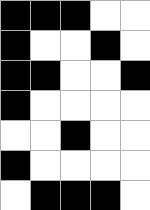[["black", "black", "black", "white", "white"], ["black", "white", "white", "black", "white"], ["black", "black", "white", "white", "black"], ["black", "white", "white", "white", "white"], ["white", "white", "black", "white", "white"], ["black", "white", "white", "white", "white"], ["white", "black", "black", "black", "white"]]